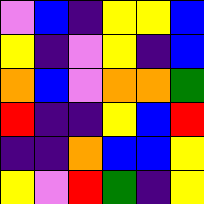[["violet", "blue", "indigo", "yellow", "yellow", "blue"], ["yellow", "indigo", "violet", "yellow", "indigo", "blue"], ["orange", "blue", "violet", "orange", "orange", "green"], ["red", "indigo", "indigo", "yellow", "blue", "red"], ["indigo", "indigo", "orange", "blue", "blue", "yellow"], ["yellow", "violet", "red", "green", "indigo", "yellow"]]